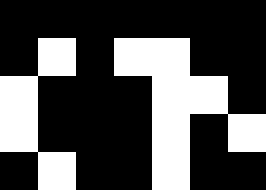[["black", "black", "black", "black", "black", "black", "black"], ["black", "white", "black", "white", "white", "black", "black"], ["white", "black", "black", "black", "white", "white", "black"], ["white", "black", "black", "black", "white", "black", "white"], ["black", "white", "black", "black", "white", "black", "black"]]